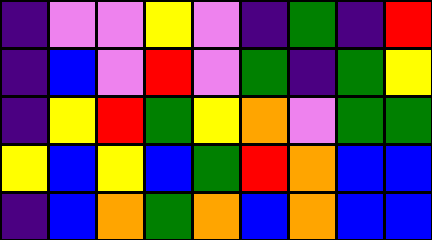[["indigo", "violet", "violet", "yellow", "violet", "indigo", "green", "indigo", "red"], ["indigo", "blue", "violet", "red", "violet", "green", "indigo", "green", "yellow"], ["indigo", "yellow", "red", "green", "yellow", "orange", "violet", "green", "green"], ["yellow", "blue", "yellow", "blue", "green", "red", "orange", "blue", "blue"], ["indigo", "blue", "orange", "green", "orange", "blue", "orange", "blue", "blue"]]